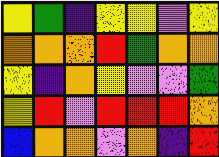[["yellow", "green", "indigo", "yellow", "yellow", "violet", "yellow"], ["orange", "orange", "orange", "red", "green", "orange", "orange"], ["yellow", "indigo", "orange", "yellow", "violet", "violet", "green"], ["yellow", "red", "violet", "red", "red", "red", "orange"], ["blue", "orange", "orange", "violet", "orange", "indigo", "red"]]